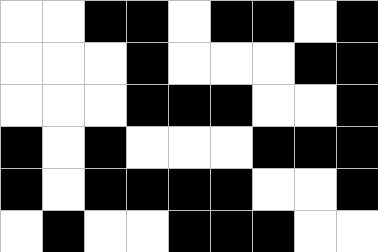[["white", "white", "black", "black", "white", "black", "black", "white", "black"], ["white", "white", "white", "black", "white", "white", "white", "black", "black"], ["white", "white", "white", "black", "black", "black", "white", "white", "black"], ["black", "white", "black", "white", "white", "white", "black", "black", "black"], ["black", "white", "black", "black", "black", "black", "white", "white", "black"], ["white", "black", "white", "white", "black", "black", "black", "white", "white"]]